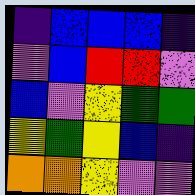[["indigo", "blue", "blue", "blue", "indigo"], ["violet", "blue", "red", "red", "violet"], ["blue", "violet", "yellow", "green", "green"], ["yellow", "green", "yellow", "blue", "indigo"], ["orange", "orange", "yellow", "violet", "violet"]]